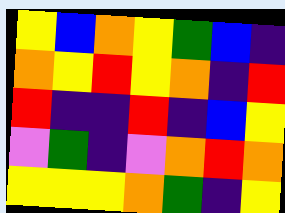[["yellow", "blue", "orange", "yellow", "green", "blue", "indigo"], ["orange", "yellow", "red", "yellow", "orange", "indigo", "red"], ["red", "indigo", "indigo", "red", "indigo", "blue", "yellow"], ["violet", "green", "indigo", "violet", "orange", "red", "orange"], ["yellow", "yellow", "yellow", "orange", "green", "indigo", "yellow"]]